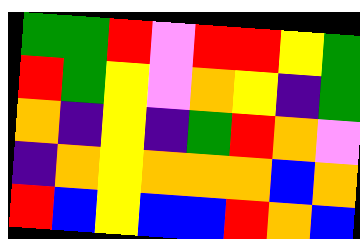[["green", "green", "red", "violet", "red", "red", "yellow", "green"], ["red", "green", "yellow", "violet", "orange", "yellow", "indigo", "green"], ["orange", "indigo", "yellow", "indigo", "green", "red", "orange", "violet"], ["indigo", "orange", "yellow", "orange", "orange", "orange", "blue", "orange"], ["red", "blue", "yellow", "blue", "blue", "red", "orange", "blue"]]